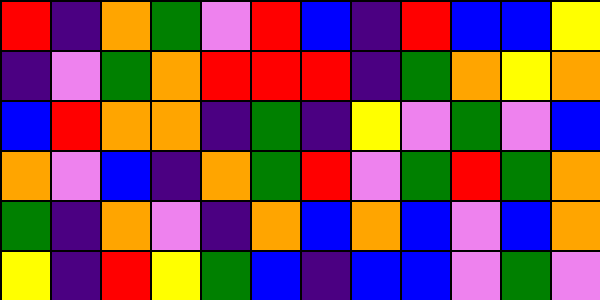[["red", "indigo", "orange", "green", "violet", "red", "blue", "indigo", "red", "blue", "blue", "yellow"], ["indigo", "violet", "green", "orange", "red", "red", "red", "indigo", "green", "orange", "yellow", "orange"], ["blue", "red", "orange", "orange", "indigo", "green", "indigo", "yellow", "violet", "green", "violet", "blue"], ["orange", "violet", "blue", "indigo", "orange", "green", "red", "violet", "green", "red", "green", "orange"], ["green", "indigo", "orange", "violet", "indigo", "orange", "blue", "orange", "blue", "violet", "blue", "orange"], ["yellow", "indigo", "red", "yellow", "green", "blue", "indigo", "blue", "blue", "violet", "green", "violet"]]